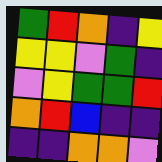[["green", "red", "orange", "indigo", "yellow"], ["yellow", "yellow", "violet", "green", "indigo"], ["violet", "yellow", "green", "green", "red"], ["orange", "red", "blue", "indigo", "indigo"], ["indigo", "indigo", "orange", "orange", "violet"]]